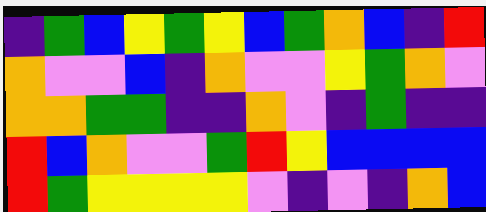[["indigo", "green", "blue", "yellow", "green", "yellow", "blue", "green", "orange", "blue", "indigo", "red"], ["orange", "violet", "violet", "blue", "indigo", "orange", "violet", "violet", "yellow", "green", "orange", "violet"], ["orange", "orange", "green", "green", "indigo", "indigo", "orange", "violet", "indigo", "green", "indigo", "indigo"], ["red", "blue", "orange", "violet", "violet", "green", "red", "yellow", "blue", "blue", "blue", "blue"], ["red", "green", "yellow", "yellow", "yellow", "yellow", "violet", "indigo", "violet", "indigo", "orange", "blue"]]